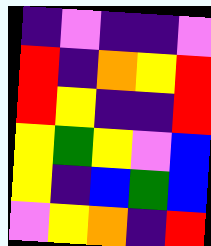[["indigo", "violet", "indigo", "indigo", "violet"], ["red", "indigo", "orange", "yellow", "red"], ["red", "yellow", "indigo", "indigo", "red"], ["yellow", "green", "yellow", "violet", "blue"], ["yellow", "indigo", "blue", "green", "blue"], ["violet", "yellow", "orange", "indigo", "red"]]